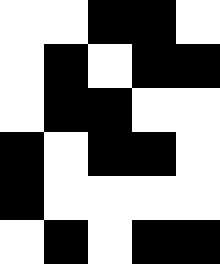[["white", "white", "black", "black", "white"], ["white", "black", "white", "black", "black"], ["white", "black", "black", "white", "white"], ["black", "white", "black", "black", "white"], ["black", "white", "white", "white", "white"], ["white", "black", "white", "black", "black"]]